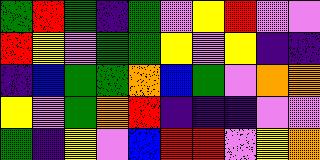[["green", "red", "green", "indigo", "green", "violet", "yellow", "red", "violet", "violet"], ["red", "yellow", "violet", "green", "green", "yellow", "violet", "yellow", "indigo", "indigo"], ["indigo", "blue", "green", "green", "orange", "blue", "green", "violet", "orange", "orange"], ["yellow", "violet", "green", "orange", "red", "indigo", "indigo", "indigo", "violet", "violet"], ["green", "indigo", "yellow", "violet", "blue", "red", "red", "violet", "yellow", "orange"]]